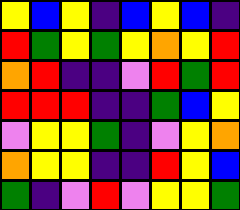[["yellow", "blue", "yellow", "indigo", "blue", "yellow", "blue", "indigo"], ["red", "green", "yellow", "green", "yellow", "orange", "yellow", "red"], ["orange", "red", "indigo", "indigo", "violet", "red", "green", "red"], ["red", "red", "red", "indigo", "indigo", "green", "blue", "yellow"], ["violet", "yellow", "yellow", "green", "indigo", "violet", "yellow", "orange"], ["orange", "yellow", "yellow", "indigo", "indigo", "red", "yellow", "blue"], ["green", "indigo", "violet", "red", "violet", "yellow", "yellow", "green"]]